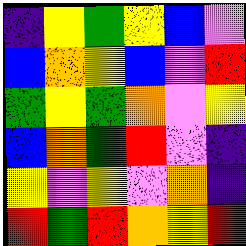[["indigo", "yellow", "green", "yellow", "blue", "violet"], ["blue", "orange", "yellow", "blue", "violet", "red"], ["green", "yellow", "green", "orange", "violet", "yellow"], ["blue", "orange", "green", "red", "violet", "indigo"], ["yellow", "violet", "yellow", "violet", "orange", "indigo"], ["red", "green", "red", "orange", "yellow", "red"]]